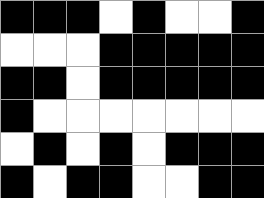[["black", "black", "black", "white", "black", "white", "white", "black"], ["white", "white", "white", "black", "black", "black", "black", "black"], ["black", "black", "white", "black", "black", "black", "black", "black"], ["black", "white", "white", "white", "white", "white", "white", "white"], ["white", "black", "white", "black", "white", "black", "black", "black"], ["black", "white", "black", "black", "white", "white", "black", "black"]]